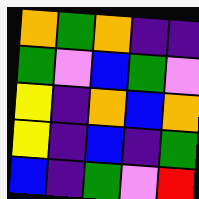[["orange", "green", "orange", "indigo", "indigo"], ["green", "violet", "blue", "green", "violet"], ["yellow", "indigo", "orange", "blue", "orange"], ["yellow", "indigo", "blue", "indigo", "green"], ["blue", "indigo", "green", "violet", "red"]]